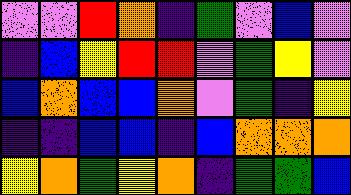[["violet", "violet", "red", "orange", "indigo", "green", "violet", "blue", "violet"], ["indigo", "blue", "yellow", "red", "red", "violet", "green", "yellow", "violet"], ["blue", "orange", "blue", "blue", "orange", "violet", "green", "indigo", "yellow"], ["indigo", "indigo", "blue", "blue", "indigo", "blue", "orange", "orange", "orange"], ["yellow", "orange", "green", "yellow", "orange", "indigo", "green", "green", "blue"]]